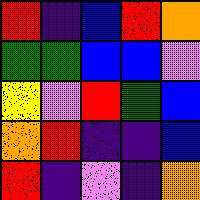[["red", "indigo", "blue", "red", "orange"], ["green", "green", "blue", "blue", "violet"], ["yellow", "violet", "red", "green", "blue"], ["orange", "red", "indigo", "indigo", "blue"], ["red", "indigo", "violet", "indigo", "orange"]]